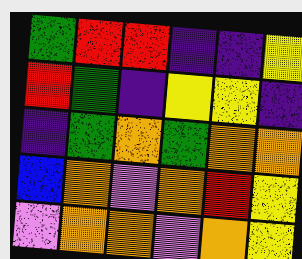[["green", "red", "red", "indigo", "indigo", "yellow"], ["red", "green", "indigo", "yellow", "yellow", "indigo"], ["indigo", "green", "orange", "green", "orange", "orange"], ["blue", "orange", "violet", "orange", "red", "yellow"], ["violet", "orange", "orange", "violet", "orange", "yellow"]]